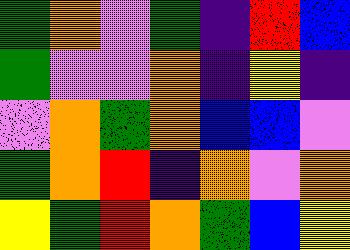[["green", "orange", "violet", "green", "indigo", "red", "blue"], ["green", "violet", "violet", "orange", "indigo", "yellow", "indigo"], ["violet", "orange", "green", "orange", "blue", "blue", "violet"], ["green", "orange", "red", "indigo", "orange", "violet", "orange"], ["yellow", "green", "red", "orange", "green", "blue", "yellow"]]